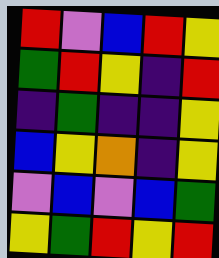[["red", "violet", "blue", "red", "yellow"], ["green", "red", "yellow", "indigo", "red"], ["indigo", "green", "indigo", "indigo", "yellow"], ["blue", "yellow", "orange", "indigo", "yellow"], ["violet", "blue", "violet", "blue", "green"], ["yellow", "green", "red", "yellow", "red"]]